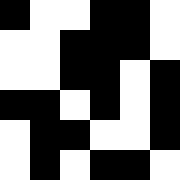[["black", "white", "white", "black", "black", "white"], ["white", "white", "black", "black", "black", "white"], ["white", "white", "black", "black", "white", "black"], ["black", "black", "white", "black", "white", "black"], ["white", "black", "black", "white", "white", "black"], ["white", "black", "white", "black", "black", "white"]]